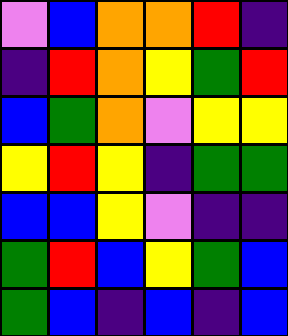[["violet", "blue", "orange", "orange", "red", "indigo"], ["indigo", "red", "orange", "yellow", "green", "red"], ["blue", "green", "orange", "violet", "yellow", "yellow"], ["yellow", "red", "yellow", "indigo", "green", "green"], ["blue", "blue", "yellow", "violet", "indigo", "indigo"], ["green", "red", "blue", "yellow", "green", "blue"], ["green", "blue", "indigo", "blue", "indigo", "blue"]]